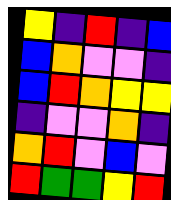[["yellow", "indigo", "red", "indigo", "blue"], ["blue", "orange", "violet", "violet", "indigo"], ["blue", "red", "orange", "yellow", "yellow"], ["indigo", "violet", "violet", "orange", "indigo"], ["orange", "red", "violet", "blue", "violet"], ["red", "green", "green", "yellow", "red"]]